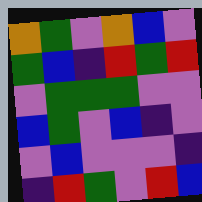[["orange", "green", "violet", "orange", "blue", "violet"], ["green", "blue", "indigo", "red", "green", "red"], ["violet", "green", "green", "green", "violet", "violet"], ["blue", "green", "violet", "blue", "indigo", "violet"], ["violet", "blue", "violet", "violet", "violet", "indigo"], ["indigo", "red", "green", "violet", "red", "blue"]]